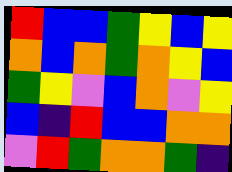[["red", "blue", "blue", "green", "yellow", "blue", "yellow"], ["orange", "blue", "orange", "green", "orange", "yellow", "blue"], ["green", "yellow", "violet", "blue", "orange", "violet", "yellow"], ["blue", "indigo", "red", "blue", "blue", "orange", "orange"], ["violet", "red", "green", "orange", "orange", "green", "indigo"]]